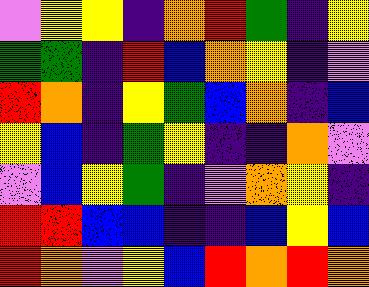[["violet", "yellow", "yellow", "indigo", "orange", "red", "green", "indigo", "yellow"], ["green", "green", "indigo", "red", "blue", "orange", "yellow", "indigo", "violet"], ["red", "orange", "indigo", "yellow", "green", "blue", "orange", "indigo", "blue"], ["yellow", "blue", "indigo", "green", "yellow", "indigo", "indigo", "orange", "violet"], ["violet", "blue", "yellow", "green", "indigo", "violet", "orange", "yellow", "indigo"], ["red", "red", "blue", "blue", "indigo", "indigo", "blue", "yellow", "blue"], ["red", "orange", "violet", "yellow", "blue", "red", "orange", "red", "orange"]]